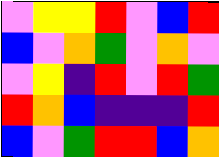[["violet", "yellow", "yellow", "red", "violet", "blue", "red"], ["blue", "violet", "orange", "green", "violet", "orange", "violet"], ["violet", "yellow", "indigo", "red", "violet", "red", "green"], ["red", "orange", "blue", "indigo", "indigo", "indigo", "red"], ["blue", "violet", "green", "red", "red", "blue", "orange"]]